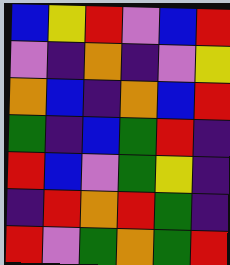[["blue", "yellow", "red", "violet", "blue", "red"], ["violet", "indigo", "orange", "indigo", "violet", "yellow"], ["orange", "blue", "indigo", "orange", "blue", "red"], ["green", "indigo", "blue", "green", "red", "indigo"], ["red", "blue", "violet", "green", "yellow", "indigo"], ["indigo", "red", "orange", "red", "green", "indigo"], ["red", "violet", "green", "orange", "green", "red"]]